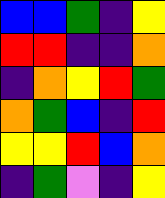[["blue", "blue", "green", "indigo", "yellow"], ["red", "red", "indigo", "indigo", "orange"], ["indigo", "orange", "yellow", "red", "green"], ["orange", "green", "blue", "indigo", "red"], ["yellow", "yellow", "red", "blue", "orange"], ["indigo", "green", "violet", "indigo", "yellow"]]